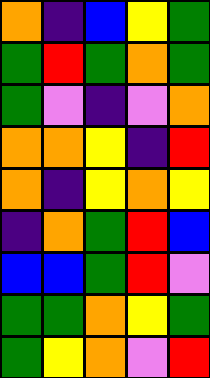[["orange", "indigo", "blue", "yellow", "green"], ["green", "red", "green", "orange", "green"], ["green", "violet", "indigo", "violet", "orange"], ["orange", "orange", "yellow", "indigo", "red"], ["orange", "indigo", "yellow", "orange", "yellow"], ["indigo", "orange", "green", "red", "blue"], ["blue", "blue", "green", "red", "violet"], ["green", "green", "orange", "yellow", "green"], ["green", "yellow", "orange", "violet", "red"]]